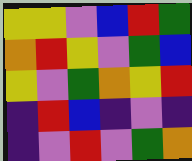[["yellow", "yellow", "violet", "blue", "red", "green"], ["orange", "red", "yellow", "violet", "green", "blue"], ["yellow", "violet", "green", "orange", "yellow", "red"], ["indigo", "red", "blue", "indigo", "violet", "indigo"], ["indigo", "violet", "red", "violet", "green", "orange"]]